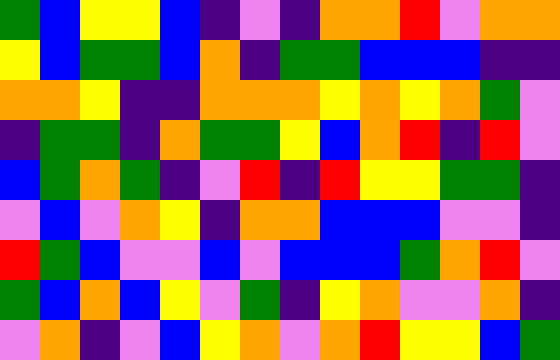[["green", "blue", "yellow", "yellow", "blue", "indigo", "violet", "indigo", "orange", "orange", "red", "violet", "orange", "orange"], ["yellow", "blue", "green", "green", "blue", "orange", "indigo", "green", "green", "blue", "blue", "blue", "indigo", "indigo"], ["orange", "orange", "yellow", "indigo", "indigo", "orange", "orange", "orange", "yellow", "orange", "yellow", "orange", "green", "violet"], ["indigo", "green", "green", "indigo", "orange", "green", "green", "yellow", "blue", "orange", "red", "indigo", "red", "violet"], ["blue", "green", "orange", "green", "indigo", "violet", "red", "indigo", "red", "yellow", "yellow", "green", "green", "indigo"], ["violet", "blue", "violet", "orange", "yellow", "indigo", "orange", "orange", "blue", "blue", "blue", "violet", "violet", "indigo"], ["red", "green", "blue", "violet", "violet", "blue", "violet", "blue", "blue", "blue", "green", "orange", "red", "violet"], ["green", "blue", "orange", "blue", "yellow", "violet", "green", "indigo", "yellow", "orange", "violet", "violet", "orange", "indigo"], ["violet", "orange", "indigo", "violet", "blue", "yellow", "orange", "violet", "orange", "red", "yellow", "yellow", "blue", "green"]]